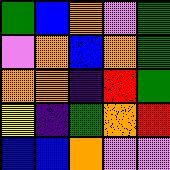[["green", "blue", "orange", "violet", "green"], ["violet", "orange", "blue", "orange", "green"], ["orange", "orange", "indigo", "red", "green"], ["yellow", "indigo", "green", "orange", "red"], ["blue", "blue", "orange", "violet", "violet"]]